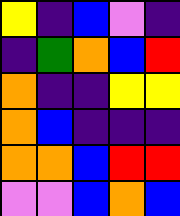[["yellow", "indigo", "blue", "violet", "indigo"], ["indigo", "green", "orange", "blue", "red"], ["orange", "indigo", "indigo", "yellow", "yellow"], ["orange", "blue", "indigo", "indigo", "indigo"], ["orange", "orange", "blue", "red", "red"], ["violet", "violet", "blue", "orange", "blue"]]